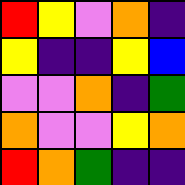[["red", "yellow", "violet", "orange", "indigo"], ["yellow", "indigo", "indigo", "yellow", "blue"], ["violet", "violet", "orange", "indigo", "green"], ["orange", "violet", "violet", "yellow", "orange"], ["red", "orange", "green", "indigo", "indigo"]]